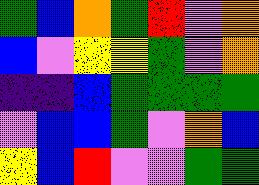[["green", "blue", "orange", "green", "red", "violet", "orange"], ["blue", "violet", "yellow", "yellow", "green", "violet", "orange"], ["indigo", "indigo", "blue", "green", "green", "green", "green"], ["violet", "blue", "blue", "green", "violet", "orange", "blue"], ["yellow", "blue", "red", "violet", "violet", "green", "green"]]